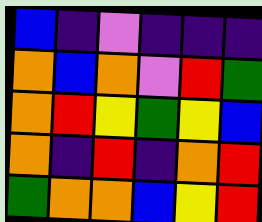[["blue", "indigo", "violet", "indigo", "indigo", "indigo"], ["orange", "blue", "orange", "violet", "red", "green"], ["orange", "red", "yellow", "green", "yellow", "blue"], ["orange", "indigo", "red", "indigo", "orange", "red"], ["green", "orange", "orange", "blue", "yellow", "red"]]